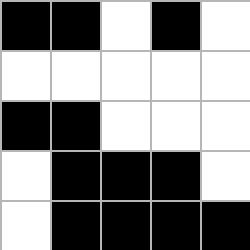[["black", "black", "white", "black", "white"], ["white", "white", "white", "white", "white"], ["black", "black", "white", "white", "white"], ["white", "black", "black", "black", "white"], ["white", "black", "black", "black", "black"]]